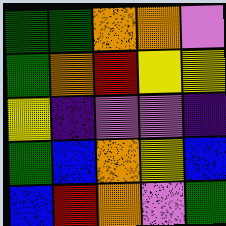[["green", "green", "orange", "orange", "violet"], ["green", "orange", "red", "yellow", "yellow"], ["yellow", "indigo", "violet", "violet", "indigo"], ["green", "blue", "orange", "yellow", "blue"], ["blue", "red", "orange", "violet", "green"]]